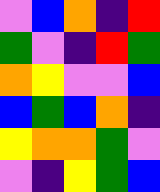[["violet", "blue", "orange", "indigo", "red"], ["green", "violet", "indigo", "red", "green"], ["orange", "yellow", "violet", "violet", "blue"], ["blue", "green", "blue", "orange", "indigo"], ["yellow", "orange", "orange", "green", "violet"], ["violet", "indigo", "yellow", "green", "blue"]]